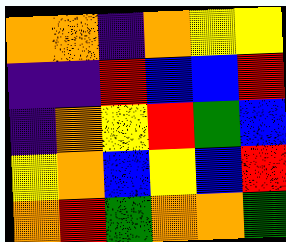[["orange", "orange", "indigo", "orange", "yellow", "yellow"], ["indigo", "indigo", "red", "blue", "blue", "red"], ["indigo", "orange", "yellow", "red", "green", "blue"], ["yellow", "orange", "blue", "yellow", "blue", "red"], ["orange", "red", "green", "orange", "orange", "green"]]